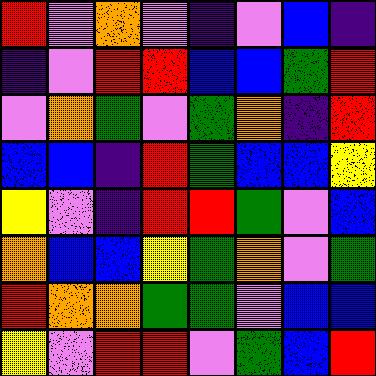[["red", "violet", "orange", "violet", "indigo", "violet", "blue", "indigo"], ["indigo", "violet", "red", "red", "blue", "blue", "green", "red"], ["violet", "orange", "green", "violet", "green", "orange", "indigo", "red"], ["blue", "blue", "indigo", "red", "green", "blue", "blue", "yellow"], ["yellow", "violet", "indigo", "red", "red", "green", "violet", "blue"], ["orange", "blue", "blue", "yellow", "green", "orange", "violet", "green"], ["red", "orange", "orange", "green", "green", "violet", "blue", "blue"], ["yellow", "violet", "red", "red", "violet", "green", "blue", "red"]]